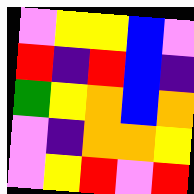[["violet", "yellow", "yellow", "blue", "violet"], ["red", "indigo", "red", "blue", "indigo"], ["green", "yellow", "orange", "blue", "orange"], ["violet", "indigo", "orange", "orange", "yellow"], ["violet", "yellow", "red", "violet", "red"]]